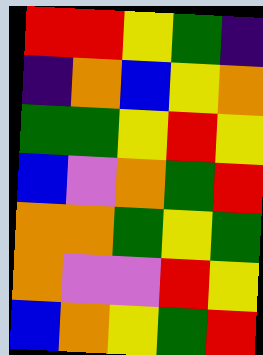[["red", "red", "yellow", "green", "indigo"], ["indigo", "orange", "blue", "yellow", "orange"], ["green", "green", "yellow", "red", "yellow"], ["blue", "violet", "orange", "green", "red"], ["orange", "orange", "green", "yellow", "green"], ["orange", "violet", "violet", "red", "yellow"], ["blue", "orange", "yellow", "green", "red"]]